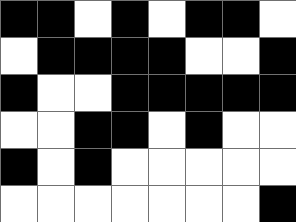[["black", "black", "white", "black", "white", "black", "black", "white"], ["white", "black", "black", "black", "black", "white", "white", "black"], ["black", "white", "white", "black", "black", "black", "black", "black"], ["white", "white", "black", "black", "white", "black", "white", "white"], ["black", "white", "black", "white", "white", "white", "white", "white"], ["white", "white", "white", "white", "white", "white", "white", "black"]]